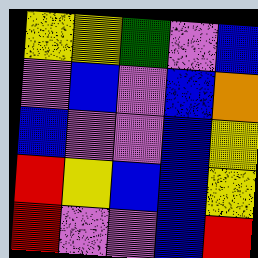[["yellow", "yellow", "green", "violet", "blue"], ["violet", "blue", "violet", "blue", "orange"], ["blue", "violet", "violet", "blue", "yellow"], ["red", "yellow", "blue", "blue", "yellow"], ["red", "violet", "violet", "blue", "red"]]